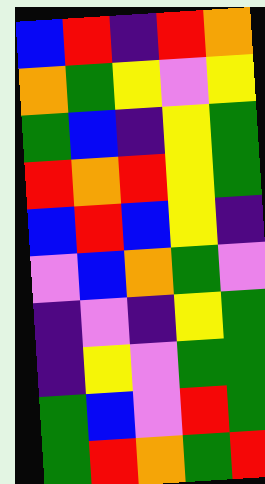[["blue", "red", "indigo", "red", "orange"], ["orange", "green", "yellow", "violet", "yellow"], ["green", "blue", "indigo", "yellow", "green"], ["red", "orange", "red", "yellow", "green"], ["blue", "red", "blue", "yellow", "indigo"], ["violet", "blue", "orange", "green", "violet"], ["indigo", "violet", "indigo", "yellow", "green"], ["indigo", "yellow", "violet", "green", "green"], ["green", "blue", "violet", "red", "green"], ["green", "red", "orange", "green", "red"]]